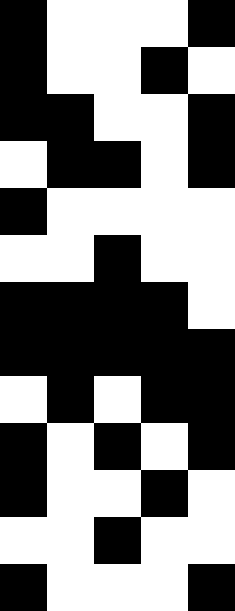[["black", "white", "white", "white", "black"], ["black", "white", "white", "black", "white"], ["black", "black", "white", "white", "black"], ["white", "black", "black", "white", "black"], ["black", "white", "white", "white", "white"], ["white", "white", "black", "white", "white"], ["black", "black", "black", "black", "white"], ["black", "black", "black", "black", "black"], ["white", "black", "white", "black", "black"], ["black", "white", "black", "white", "black"], ["black", "white", "white", "black", "white"], ["white", "white", "black", "white", "white"], ["black", "white", "white", "white", "black"]]